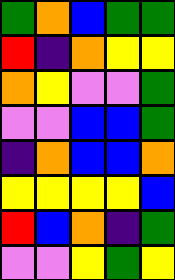[["green", "orange", "blue", "green", "green"], ["red", "indigo", "orange", "yellow", "yellow"], ["orange", "yellow", "violet", "violet", "green"], ["violet", "violet", "blue", "blue", "green"], ["indigo", "orange", "blue", "blue", "orange"], ["yellow", "yellow", "yellow", "yellow", "blue"], ["red", "blue", "orange", "indigo", "green"], ["violet", "violet", "yellow", "green", "yellow"]]